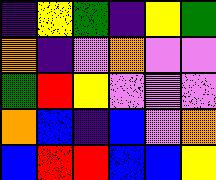[["indigo", "yellow", "green", "indigo", "yellow", "green"], ["orange", "indigo", "violet", "orange", "violet", "violet"], ["green", "red", "yellow", "violet", "violet", "violet"], ["orange", "blue", "indigo", "blue", "violet", "orange"], ["blue", "red", "red", "blue", "blue", "yellow"]]